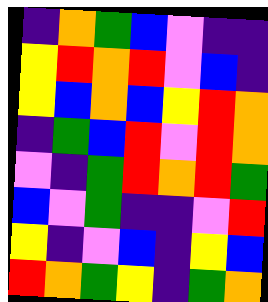[["indigo", "orange", "green", "blue", "violet", "indigo", "indigo"], ["yellow", "red", "orange", "red", "violet", "blue", "indigo"], ["yellow", "blue", "orange", "blue", "yellow", "red", "orange"], ["indigo", "green", "blue", "red", "violet", "red", "orange"], ["violet", "indigo", "green", "red", "orange", "red", "green"], ["blue", "violet", "green", "indigo", "indigo", "violet", "red"], ["yellow", "indigo", "violet", "blue", "indigo", "yellow", "blue"], ["red", "orange", "green", "yellow", "indigo", "green", "orange"]]